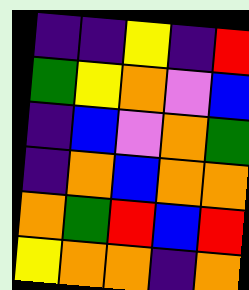[["indigo", "indigo", "yellow", "indigo", "red"], ["green", "yellow", "orange", "violet", "blue"], ["indigo", "blue", "violet", "orange", "green"], ["indigo", "orange", "blue", "orange", "orange"], ["orange", "green", "red", "blue", "red"], ["yellow", "orange", "orange", "indigo", "orange"]]